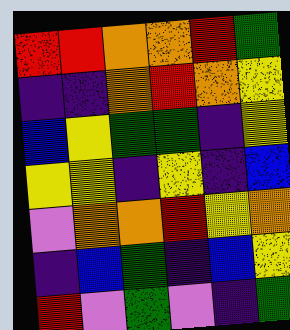[["red", "red", "orange", "orange", "red", "green"], ["indigo", "indigo", "orange", "red", "orange", "yellow"], ["blue", "yellow", "green", "green", "indigo", "yellow"], ["yellow", "yellow", "indigo", "yellow", "indigo", "blue"], ["violet", "orange", "orange", "red", "yellow", "orange"], ["indigo", "blue", "green", "indigo", "blue", "yellow"], ["red", "violet", "green", "violet", "indigo", "green"]]